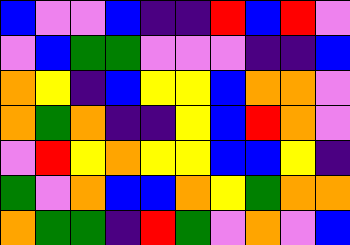[["blue", "violet", "violet", "blue", "indigo", "indigo", "red", "blue", "red", "violet"], ["violet", "blue", "green", "green", "violet", "violet", "violet", "indigo", "indigo", "blue"], ["orange", "yellow", "indigo", "blue", "yellow", "yellow", "blue", "orange", "orange", "violet"], ["orange", "green", "orange", "indigo", "indigo", "yellow", "blue", "red", "orange", "violet"], ["violet", "red", "yellow", "orange", "yellow", "yellow", "blue", "blue", "yellow", "indigo"], ["green", "violet", "orange", "blue", "blue", "orange", "yellow", "green", "orange", "orange"], ["orange", "green", "green", "indigo", "red", "green", "violet", "orange", "violet", "blue"]]